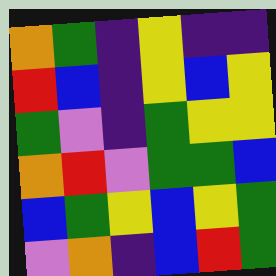[["orange", "green", "indigo", "yellow", "indigo", "indigo"], ["red", "blue", "indigo", "yellow", "blue", "yellow"], ["green", "violet", "indigo", "green", "yellow", "yellow"], ["orange", "red", "violet", "green", "green", "blue"], ["blue", "green", "yellow", "blue", "yellow", "green"], ["violet", "orange", "indigo", "blue", "red", "green"]]